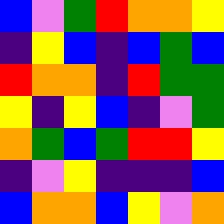[["blue", "violet", "green", "red", "orange", "orange", "yellow"], ["indigo", "yellow", "blue", "indigo", "blue", "green", "blue"], ["red", "orange", "orange", "indigo", "red", "green", "green"], ["yellow", "indigo", "yellow", "blue", "indigo", "violet", "green"], ["orange", "green", "blue", "green", "red", "red", "yellow"], ["indigo", "violet", "yellow", "indigo", "indigo", "indigo", "blue"], ["blue", "orange", "orange", "blue", "yellow", "violet", "orange"]]